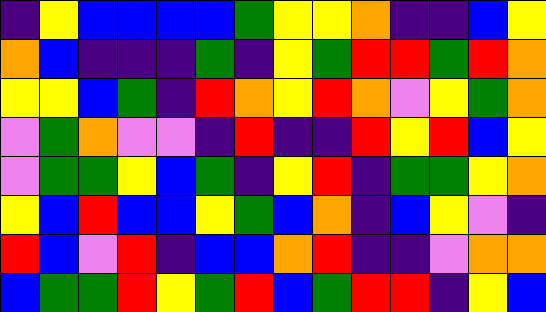[["indigo", "yellow", "blue", "blue", "blue", "blue", "green", "yellow", "yellow", "orange", "indigo", "indigo", "blue", "yellow"], ["orange", "blue", "indigo", "indigo", "indigo", "green", "indigo", "yellow", "green", "red", "red", "green", "red", "orange"], ["yellow", "yellow", "blue", "green", "indigo", "red", "orange", "yellow", "red", "orange", "violet", "yellow", "green", "orange"], ["violet", "green", "orange", "violet", "violet", "indigo", "red", "indigo", "indigo", "red", "yellow", "red", "blue", "yellow"], ["violet", "green", "green", "yellow", "blue", "green", "indigo", "yellow", "red", "indigo", "green", "green", "yellow", "orange"], ["yellow", "blue", "red", "blue", "blue", "yellow", "green", "blue", "orange", "indigo", "blue", "yellow", "violet", "indigo"], ["red", "blue", "violet", "red", "indigo", "blue", "blue", "orange", "red", "indigo", "indigo", "violet", "orange", "orange"], ["blue", "green", "green", "red", "yellow", "green", "red", "blue", "green", "red", "red", "indigo", "yellow", "blue"]]